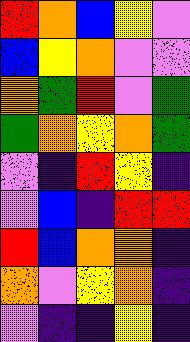[["red", "orange", "blue", "yellow", "violet"], ["blue", "yellow", "orange", "violet", "violet"], ["orange", "green", "red", "violet", "green"], ["green", "orange", "yellow", "orange", "green"], ["violet", "indigo", "red", "yellow", "indigo"], ["violet", "blue", "indigo", "red", "red"], ["red", "blue", "orange", "orange", "indigo"], ["orange", "violet", "yellow", "orange", "indigo"], ["violet", "indigo", "indigo", "yellow", "indigo"]]